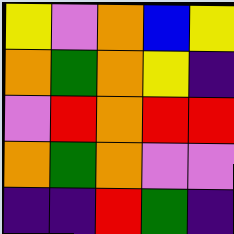[["yellow", "violet", "orange", "blue", "yellow"], ["orange", "green", "orange", "yellow", "indigo"], ["violet", "red", "orange", "red", "red"], ["orange", "green", "orange", "violet", "violet"], ["indigo", "indigo", "red", "green", "indigo"]]